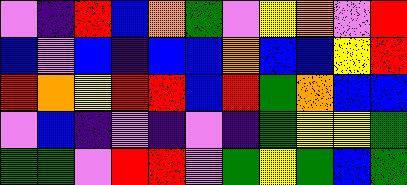[["violet", "indigo", "red", "blue", "orange", "green", "violet", "yellow", "orange", "violet", "red"], ["blue", "violet", "blue", "indigo", "blue", "blue", "orange", "blue", "blue", "yellow", "red"], ["red", "orange", "yellow", "red", "red", "blue", "red", "green", "orange", "blue", "blue"], ["violet", "blue", "indigo", "violet", "indigo", "violet", "indigo", "green", "yellow", "yellow", "green"], ["green", "green", "violet", "red", "red", "violet", "green", "yellow", "green", "blue", "green"]]